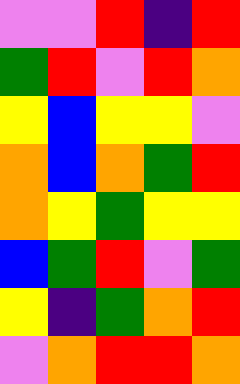[["violet", "violet", "red", "indigo", "red"], ["green", "red", "violet", "red", "orange"], ["yellow", "blue", "yellow", "yellow", "violet"], ["orange", "blue", "orange", "green", "red"], ["orange", "yellow", "green", "yellow", "yellow"], ["blue", "green", "red", "violet", "green"], ["yellow", "indigo", "green", "orange", "red"], ["violet", "orange", "red", "red", "orange"]]